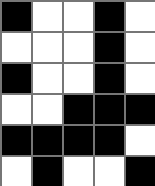[["black", "white", "white", "black", "white"], ["white", "white", "white", "black", "white"], ["black", "white", "white", "black", "white"], ["white", "white", "black", "black", "black"], ["black", "black", "black", "black", "white"], ["white", "black", "white", "white", "black"]]